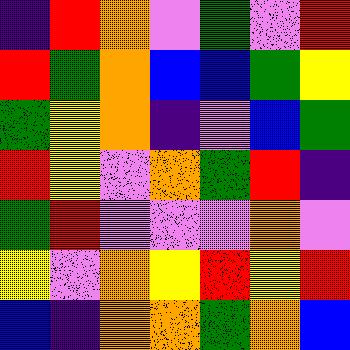[["indigo", "red", "orange", "violet", "green", "violet", "red"], ["red", "green", "orange", "blue", "blue", "green", "yellow"], ["green", "yellow", "orange", "indigo", "violet", "blue", "green"], ["red", "yellow", "violet", "orange", "green", "red", "indigo"], ["green", "red", "violet", "violet", "violet", "orange", "violet"], ["yellow", "violet", "orange", "yellow", "red", "yellow", "red"], ["blue", "indigo", "orange", "orange", "green", "orange", "blue"]]